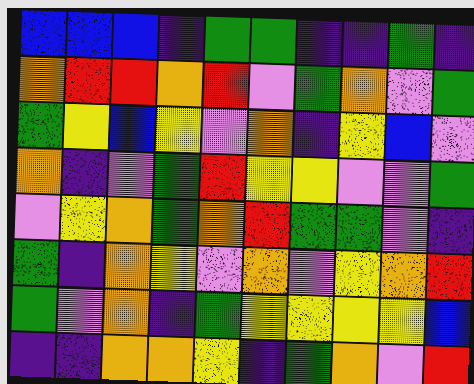[["blue", "blue", "blue", "indigo", "green", "green", "indigo", "indigo", "green", "indigo"], ["orange", "red", "red", "orange", "red", "violet", "green", "orange", "violet", "green"], ["green", "yellow", "blue", "yellow", "violet", "orange", "indigo", "yellow", "blue", "violet"], ["orange", "indigo", "violet", "green", "red", "yellow", "yellow", "violet", "violet", "green"], ["violet", "yellow", "orange", "green", "orange", "red", "green", "green", "violet", "indigo"], ["green", "indigo", "orange", "yellow", "violet", "orange", "violet", "yellow", "orange", "red"], ["green", "violet", "orange", "indigo", "green", "yellow", "yellow", "yellow", "yellow", "blue"], ["indigo", "indigo", "orange", "orange", "yellow", "indigo", "green", "orange", "violet", "red"]]